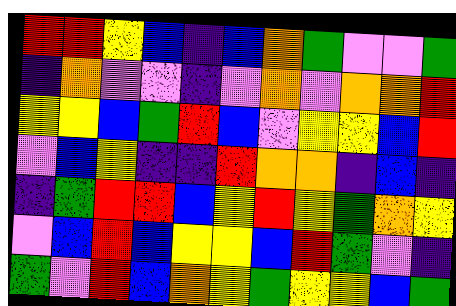[["red", "red", "yellow", "blue", "indigo", "blue", "orange", "green", "violet", "violet", "green"], ["indigo", "orange", "violet", "violet", "indigo", "violet", "orange", "violet", "orange", "orange", "red"], ["yellow", "yellow", "blue", "green", "red", "blue", "violet", "yellow", "yellow", "blue", "red"], ["violet", "blue", "yellow", "indigo", "indigo", "red", "orange", "orange", "indigo", "blue", "indigo"], ["indigo", "green", "red", "red", "blue", "yellow", "red", "yellow", "green", "orange", "yellow"], ["violet", "blue", "red", "blue", "yellow", "yellow", "blue", "red", "green", "violet", "indigo"], ["green", "violet", "red", "blue", "orange", "yellow", "green", "yellow", "yellow", "blue", "green"]]